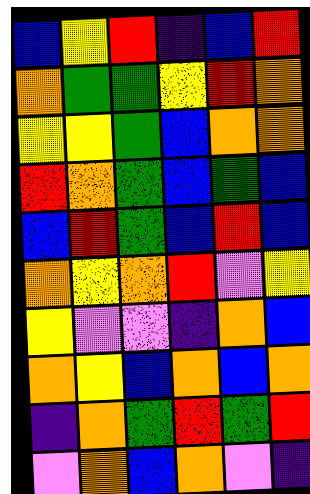[["blue", "yellow", "red", "indigo", "blue", "red"], ["orange", "green", "green", "yellow", "red", "orange"], ["yellow", "yellow", "green", "blue", "orange", "orange"], ["red", "orange", "green", "blue", "green", "blue"], ["blue", "red", "green", "blue", "red", "blue"], ["orange", "yellow", "orange", "red", "violet", "yellow"], ["yellow", "violet", "violet", "indigo", "orange", "blue"], ["orange", "yellow", "blue", "orange", "blue", "orange"], ["indigo", "orange", "green", "red", "green", "red"], ["violet", "orange", "blue", "orange", "violet", "indigo"]]